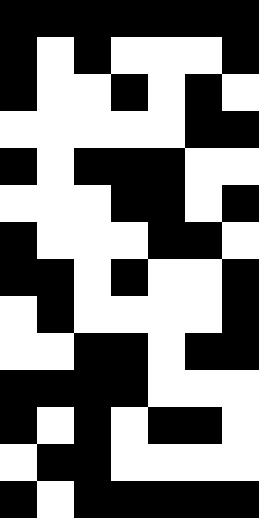[["black", "black", "black", "black", "black", "black", "black"], ["black", "white", "black", "white", "white", "white", "black"], ["black", "white", "white", "black", "white", "black", "white"], ["white", "white", "white", "white", "white", "black", "black"], ["black", "white", "black", "black", "black", "white", "white"], ["white", "white", "white", "black", "black", "white", "black"], ["black", "white", "white", "white", "black", "black", "white"], ["black", "black", "white", "black", "white", "white", "black"], ["white", "black", "white", "white", "white", "white", "black"], ["white", "white", "black", "black", "white", "black", "black"], ["black", "black", "black", "black", "white", "white", "white"], ["black", "white", "black", "white", "black", "black", "white"], ["white", "black", "black", "white", "white", "white", "white"], ["black", "white", "black", "black", "black", "black", "black"]]